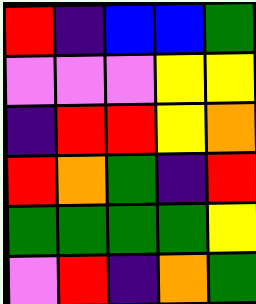[["red", "indigo", "blue", "blue", "green"], ["violet", "violet", "violet", "yellow", "yellow"], ["indigo", "red", "red", "yellow", "orange"], ["red", "orange", "green", "indigo", "red"], ["green", "green", "green", "green", "yellow"], ["violet", "red", "indigo", "orange", "green"]]